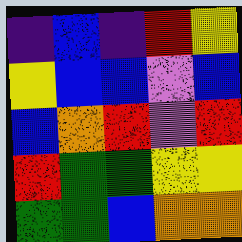[["indigo", "blue", "indigo", "red", "yellow"], ["yellow", "blue", "blue", "violet", "blue"], ["blue", "orange", "red", "violet", "red"], ["red", "green", "green", "yellow", "yellow"], ["green", "green", "blue", "orange", "orange"]]